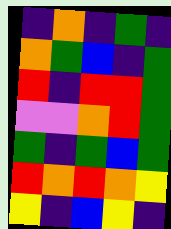[["indigo", "orange", "indigo", "green", "indigo"], ["orange", "green", "blue", "indigo", "green"], ["red", "indigo", "red", "red", "green"], ["violet", "violet", "orange", "red", "green"], ["green", "indigo", "green", "blue", "green"], ["red", "orange", "red", "orange", "yellow"], ["yellow", "indigo", "blue", "yellow", "indigo"]]